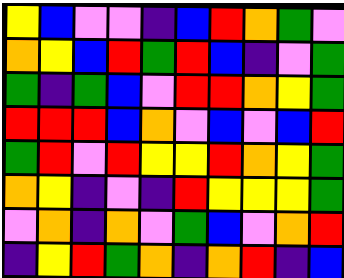[["yellow", "blue", "violet", "violet", "indigo", "blue", "red", "orange", "green", "violet"], ["orange", "yellow", "blue", "red", "green", "red", "blue", "indigo", "violet", "green"], ["green", "indigo", "green", "blue", "violet", "red", "red", "orange", "yellow", "green"], ["red", "red", "red", "blue", "orange", "violet", "blue", "violet", "blue", "red"], ["green", "red", "violet", "red", "yellow", "yellow", "red", "orange", "yellow", "green"], ["orange", "yellow", "indigo", "violet", "indigo", "red", "yellow", "yellow", "yellow", "green"], ["violet", "orange", "indigo", "orange", "violet", "green", "blue", "violet", "orange", "red"], ["indigo", "yellow", "red", "green", "orange", "indigo", "orange", "red", "indigo", "blue"]]